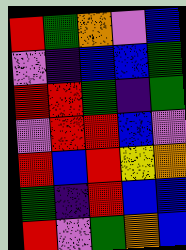[["red", "green", "orange", "violet", "blue"], ["violet", "indigo", "blue", "blue", "green"], ["red", "red", "green", "indigo", "green"], ["violet", "red", "red", "blue", "violet"], ["red", "blue", "red", "yellow", "orange"], ["green", "indigo", "red", "blue", "blue"], ["red", "violet", "green", "orange", "blue"]]